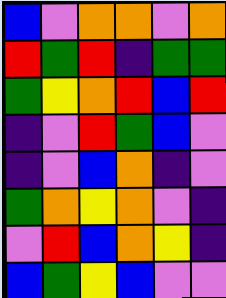[["blue", "violet", "orange", "orange", "violet", "orange"], ["red", "green", "red", "indigo", "green", "green"], ["green", "yellow", "orange", "red", "blue", "red"], ["indigo", "violet", "red", "green", "blue", "violet"], ["indigo", "violet", "blue", "orange", "indigo", "violet"], ["green", "orange", "yellow", "orange", "violet", "indigo"], ["violet", "red", "blue", "orange", "yellow", "indigo"], ["blue", "green", "yellow", "blue", "violet", "violet"]]